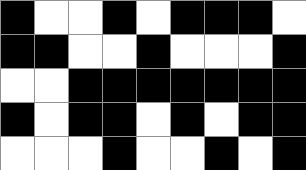[["black", "white", "white", "black", "white", "black", "black", "black", "white"], ["black", "black", "white", "white", "black", "white", "white", "white", "black"], ["white", "white", "black", "black", "black", "black", "black", "black", "black"], ["black", "white", "black", "black", "white", "black", "white", "black", "black"], ["white", "white", "white", "black", "white", "white", "black", "white", "black"]]